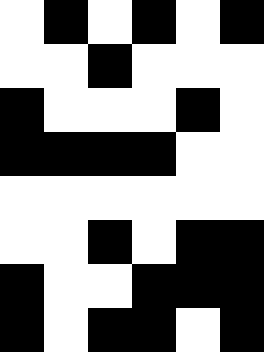[["white", "black", "white", "black", "white", "black"], ["white", "white", "black", "white", "white", "white"], ["black", "white", "white", "white", "black", "white"], ["black", "black", "black", "black", "white", "white"], ["white", "white", "white", "white", "white", "white"], ["white", "white", "black", "white", "black", "black"], ["black", "white", "white", "black", "black", "black"], ["black", "white", "black", "black", "white", "black"]]